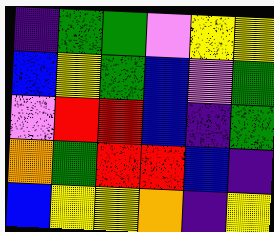[["indigo", "green", "green", "violet", "yellow", "yellow"], ["blue", "yellow", "green", "blue", "violet", "green"], ["violet", "red", "red", "blue", "indigo", "green"], ["orange", "green", "red", "red", "blue", "indigo"], ["blue", "yellow", "yellow", "orange", "indigo", "yellow"]]